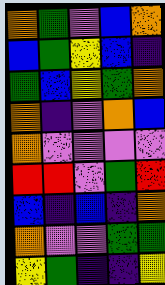[["orange", "green", "violet", "blue", "orange"], ["blue", "green", "yellow", "blue", "indigo"], ["green", "blue", "yellow", "green", "orange"], ["orange", "indigo", "violet", "orange", "blue"], ["orange", "violet", "violet", "violet", "violet"], ["red", "red", "violet", "green", "red"], ["blue", "indigo", "blue", "indigo", "orange"], ["orange", "violet", "violet", "green", "green"], ["yellow", "green", "indigo", "indigo", "yellow"]]